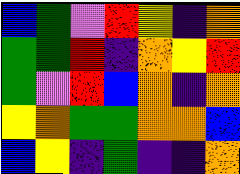[["blue", "green", "violet", "red", "yellow", "indigo", "orange"], ["green", "green", "red", "indigo", "orange", "yellow", "red"], ["green", "violet", "red", "blue", "orange", "indigo", "orange"], ["yellow", "orange", "green", "green", "orange", "orange", "blue"], ["blue", "yellow", "indigo", "green", "indigo", "indigo", "orange"]]